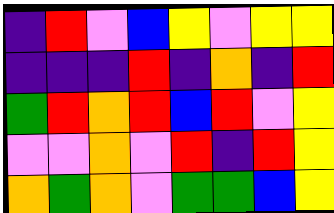[["indigo", "red", "violet", "blue", "yellow", "violet", "yellow", "yellow"], ["indigo", "indigo", "indigo", "red", "indigo", "orange", "indigo", "red"], ["green", "red", "orange", "red", "blue", "red", "violet", "yellow"], ["violet", "violet", "orange", "violet", "red", "indigo", "red", "yellow"], ["orange", "green", "orange", "violet", "green", "green", "blue", "yellow"]]